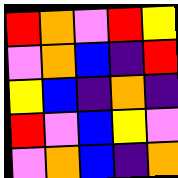[["red", "orange", "violet", "red", "yellow"], ["violet", "orange", "blue", "indigo", "red"], ["yellow", "blue", "indigo", "orange", "indigo"], ["red", "violet", "blue", "yellow", "violet"], ["violet", "orange", "blue", "indigo", "orange"]]